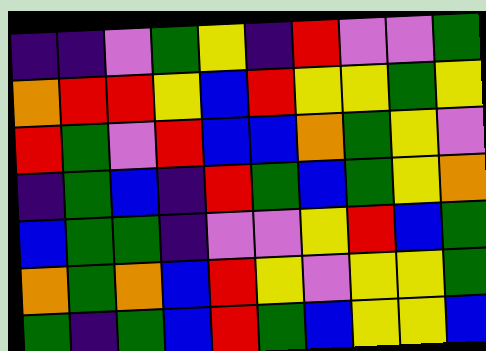[["indigo", "indigo", "violet", "green", "yellow", "indigo", "red", "violet", "violet", "green"], ["orange", "red", "red", "yellow", "blue", "red", "yellow", "yellow", "green", "yellow"], ["red", "green", "violet", "red", "blue", "blue", "orange", "green", "yellow", "violet"], ["indigo", "green", "blue", "indigo", "red", "green", "blue", "green", "yellow", "orange"], ["blue", "green", "green", "indigo", "violet", "violet", "yellow", "red", "blue", "green"], ["orange", "green", "orange", "blue", "red", "yellow", "violet", "yellow", "yellow", "green"], ["green", "indigo", "green", "blue", "red", "green", "blue", "yellow", "yellow", "blue"]]